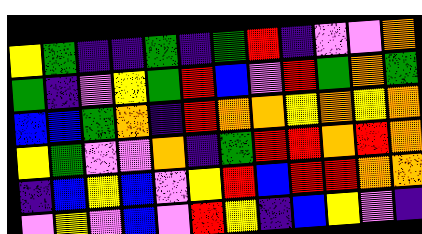[["yellow", "green", "indigo", "indigo", "green", "indigo", "green", "red", "indigo", "violet", "violet", "orange"], ["green", "indigo", "violet", "yellow", "green", "red", "blue", "violet", "red", "green", "orange", "green"], ["blue", "blue", "green", "orange", "indigo", "red", "orange", "orange", "yellow", "orange", "yellow", "orange"], ["yellow", "green", "violet", "violet", "orange", "indigo", "green", "red", "red", "orange", "red", "orange"], ["indigo", "blue", "yellow", "blue", "violet", "yellow", "red", "blue", "red", "red", "orange", "orange"], ["violet", "yellow", "violet", "blue", "violet", "red", "yellow", "indigo", "blue", "yellow", "violet", "indigo"]]